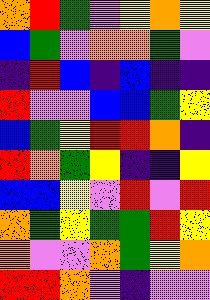[["orange", "red", "green", "violet", "yellow", "orange", "yellow"], ["blue", "green", "violet", "orange", "orange", "green", "violet"], ["indigo", "red", "blue", "indigo", "blue", "indigo", "indigo"], ["red", "violet", "violet", "blue", "blue", "green", "yellow"], ["blue", "green", "yellow", "red", "red", "orange", "indigo"], ["red", "orange", "green", "yellow", "indigo", "indigo", "yellow"], ["blue", "blue", "yellow", "violet", "red", "violet", "red"], ["orange", "green", "yellow", "green", "green", "red", "yellow"], ["orange", "violet", "violet", "orange", "green", "yellow", "orange"], ["red", "red", "orange", "violet", "indigo", "violet", "violet"]]